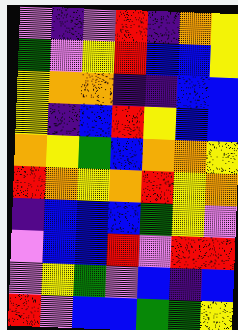[["violet", "indigo", "violet", "red", "indigo", "orange", "yellow"], ["green", "violet", "yellow", "red", "blue", "blue", "yellow"], ["yellow", "orange", "orange", "indigo", "indigo", "blue", "blue"], ["yellow", "indigo", "blue", "red", "yellow", "blue", "blue"], ["orange", "yellow", "green", "blue", "orange", "orange", "yellow"], ["red", "orange", "yellow", "orange", "red", "yellow", "orange"], ["indigo", "blue", "blue", "blue", "green", "yellow", "violet"], ["violet", "blue", "blue", "red", "violet", "red", "red"], ["violet", "yellow", "green", "violet", "blue", "indigo", "blue"], ["red", "violet", "blue", "blue", "green", "green", "yellow"]]